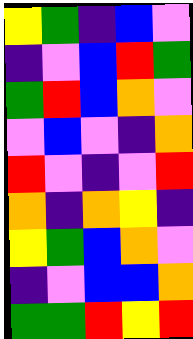[["yellow", "green", "indigo", "blue", "violet"], ["indigo", "violet", "blue", "red", "green"], ["green", "red", "blue", "orange", "violet"], ["violet", "blue", "violet", "indigo", "orange"], ["red", "violet", "indigo", "violet", "red"], ["orange", "indigo", "orange", "yellow", "indigo"], ["yellow", "green", "blue", "orange", "violet"], ["indigo", "violet", "blue", "blue", "orange"], ["green", "green", "red", "yellow", "red"]]